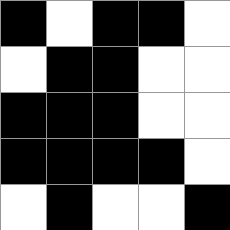[["black", "white", "black", "black", "white"], ["white", "black", "black", "white", "white"], ["black", "black", "black", "white", "white"], ["black", "black", "black", "black", "white"], ["white", "black", "white", "white", "black"]]